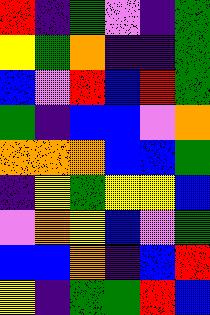[["red", "indigo", "green", "violet", "indigo", "green"], ["yellow", "green", "orange", "indigo", "indigo", "green"], ["blue", "violet", "red", "blue", "red", "green"], ["green", "indigo", "blue", "blue", "violet", "orange"], ["orange", "orange", "orange", "blue", "blue", "green"], ["indigo", "yellow", "green", "yellow", "yellow", "blue"], ["violet", "orange", "yellow", "blue", "violet", "green"], ["blue", "blue", "orange", "indigo", "blue", "red"], ["yellow", "indigo", "green", "green", "red", "blue"]]